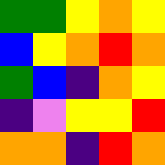[["green", "green", "yellow", "orange", "yellow"], ["blue", "yellow", "orange", "red", "orange"], ["green", "blue", "indigo", "orange", "yellow"], ["indigo", "violet", "yellow", "yellow", "red"], ["orange", "orange", "indigo", "red", "orange"]]